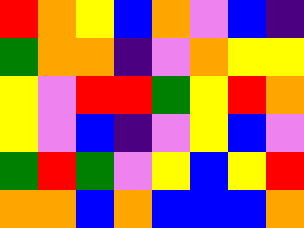[["red", "orange", "yellow", "blue", "orange", "violet", "blue", "indigo"], ["green", "orange", "orange", "indigo", "violet", "orange", "yellow", "yellow"], ["yellow", "violet", "red", "red", "green", "yellow", "red", "orange"], ["yellow", "violet", "blue", "indigo", "violet", "yellow", "blue", "violet"], ["green", "red", "green", "violet", "yellow", "blue", "yellow", "red"], ["orange", "orange", "blue", "orange", "blue", "blue", "blue", "orange"]]